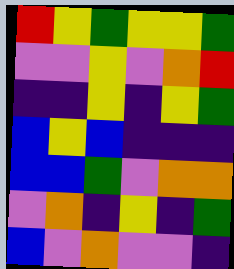[["red", "yellow", "green", "yellow", "yellow", "green"], ["violet", "violet", "yellow", "violet", "orange", "red"], ["indigo", "indigo", "yellow", "indigo", "yellow", "green"], ["blue", "yellow", "blue", "indigo", "indigo", "indigo"], ["blue", "blue", "green", "violet", "orange", "orange"], ["violet", "orange", "indigo", "yellow", "indigo", "green"], ["blue", "violet", "orange", "violet", "violet", "indigo"]]